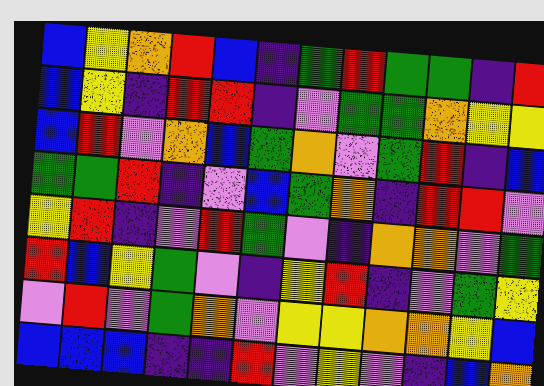[["blue", "yellow", "orange", "red", "blue", "indigo", "green", "red", "green", "green", "indigo", "red"], ["blue", "yellow", "indigo", "red", "red", "indigo", "violet", "green", "green", "orange", "yellow", "yellow"], ["blue", "red", "violet", "orange", "blue", "green", "orange", "violet", "green", "red", "indigo", "blue"], ["green", "green", "red", "indigo", "violet", "blue", "green", "orange", "indigo", "red", "red", "violet"], ["yellow", "red", "indigo", "violet", "red", "green", "violet", "indigo", "orange", "orange", "violet", "green"], ["red", "blue", "yellow", "green", "violet", "indigo", "yellow", "red", "indigo", "violet", "green", "yellow"], ["violet", "red", "violet", "green", "orange", "violet", "yellow", "yellow", "orange", "orange", "yellow", "blue"], ["blue", "blue", "blue", "indigo", "indigo", "red", "violet", "yellow", "violet", "indigo", "blue", "orange"]]